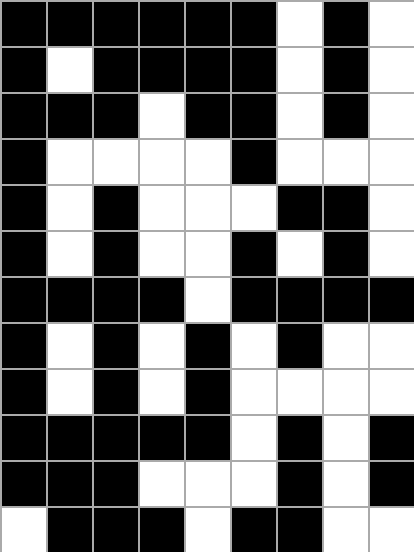[["black", "black", "black", "black", "black", "black", "white", "black", "white"], ["black", "white", "black", "black", "black", "black", "white", "black", "white"], ["black", "black", "black", "white", "black", "black", "white", "black", "white"], ["black", "white", "white", "white", "white", "black", "white", "white", "white"], ["black", "white", "black", "white", "white", "white", "black", "black", "white"], ["black", "white", "black", "white", "white", "black", "white", "black", "white"], ["black", "black", "black", "black", "white", "black", "black", "black", "black"], ["black", "white", "black", "white", "black", "white", "black", "white", "white"], ["black", "white", "black", "white", "black", "white", "white", "white", "white"], ["black", "black", "black", "black", "black", "white", "black", "white", "black"], ["black", "black", "black", "white", "white", "white", "black", "white", "black"], ["white", "black", "black", "black", "white", "black", "black", "white", "white"]]